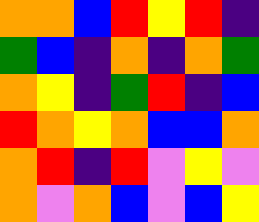[["orange", "orange", "blue", "red", "yellow", "red", "indigo"], ["green", "blue", "indigo", "orange", "indigo", "orange", "green"], ["orange", "yellow", "indigo", "green", "red", "indigo", "blue"], ["red", "orange", "yellow", "orange", "blue", "blue", "orange"], ["orange", "red", "indigo", "red", "violet", "yellow", "violet"], ["orange", "violet", "orange", "blue", "violet", "blue", "yellow"]]